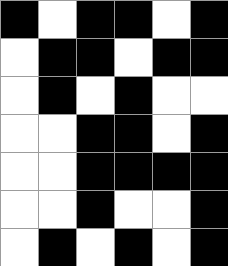[["black", "white", "black", "black", "white", "black"], ["white", "black", "black", "white", "black", "black"], ["white", "black", "white", "black", "white", "white"], ["white", "white", "black", "black", "white", "black"], ["white", "white", "black", "black", "black", "black"], ["white", "white", "black", "white", "white", "black"], ["white", "black", "white", "black", "white", "black"]]